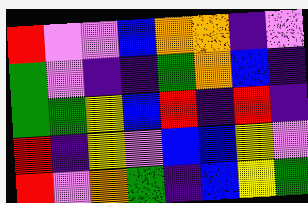[["red", "violet", "violet", "blue", "orange", "orange", "indigo", "violet"], ["green", "violet", "indigo", "indigo", "green", "orange", "blue", "indigo"], ["green", "green", "yellow", "blue", "red", "indigo", "red", "indigo"], ["red", "indigo", "yellow", "violet", "blue", "blue", "yellow", "violet"], ["red", "violet", "orange", "green", "indigo", "blue", "yellow", "green"]]